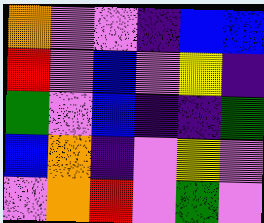[["orange", "violet", "violet", "indigo", "blue", "blue"], ["red", "violet", "blue", "violet", "yellow", "indigo"], ["green", "violet", "blue", "indigo", "indigo", "green"], ["blue", "orange", "indigo", "violet", "yellow", "violet"], ["violet", "orange", "red", "violet", "green", "violet"]]